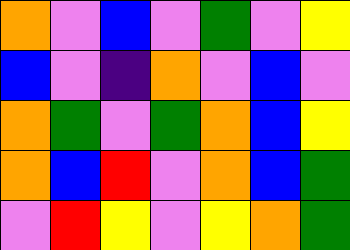[["orange", "violet", "blue", "violet", "green", "violet", "yellow"], ["blue", "violet", "indigo", "orange", "violet", "blue", "violet"], ["orange", "green", "violet", "green", "orange", "blue", "yellow"], ["orange", "blue", "red", "violet", "orange", "blue", "green"], ["violet", "red", "yellow", "violet", "yellow", "orange", "green"]]